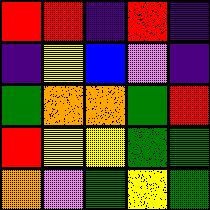[["red", "red", "indigo", "red", "indigo"], ["indigo", "yellow", "blue", "violet", "indigo"], ["green", "orange", "orange", "green", "red"], ["red", "yellow", "yellow", "green", "green"], ["orange", "violet", "green", "yellow", "green"]]